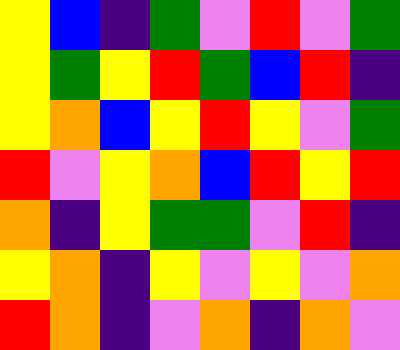[["yellow", "blue", "indigo", "green", "violet", "red", "violet", "green"], ["yellow", "green", "yellow", "red", "green", "blue", "red", "indigo"], ["yellow", "orange", "blue", "yellow", "red", "yellow", "violet", "green"], ["red", "violet", "yellow", "orange", "blue", "red", "yellow", "red"], ["orange", "indigo", "yellow", "green", "green", "violet", "red", "indigo"], ["yellow", "orange", "indigo", "yellow", "violet", "yellow", "violet", "orange"], ["red", "orange", "indigo", "violet", "orange", "indigo", "orange", "violet"]]